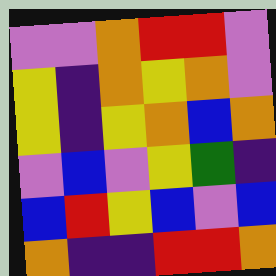[["violet", "violet", "orange", "red", "red", "violet"], ["yellow", "indigo", "orange", "yellow", "orange", "violet"], ["yellow", "indigo", "yellow", "orange", "blue", "orange"], ["violet", "blue", "violet", "yellow", "green", "indigo"], ["blue", "red", "yellow", "blue", "violet", "blue"], ["orange", "indigo", "indigo", "red", "red", "orange"]]